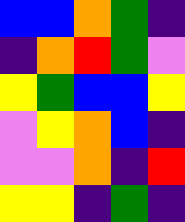[["blue", "blue", "orange", "green", "indigo"], ["indigo", "orange", "red", "green", "violet"], ["yellow", "green", "blue", "blue", "yellow"], ["violet", "yellow", "orange", "blue", "indigo"], ["violet", "violet", "orange", "indigo", "red"], ["yellow", "yellow", "indigo", "green", "indigo"]]